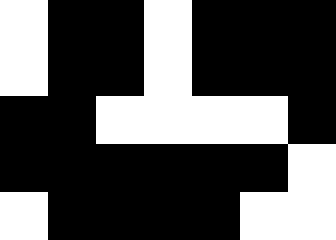[["white", "black", "black", "white", "black", "black", "black"], ["white", "black", "black", "white", "black", "black", "black"], ["black", "black", "white", "white", "white", "white", "black"], ["black", "black", "black", "black", "black", "black", "white"], ["white", "black", "black", "black", "black", "white", "white"]]